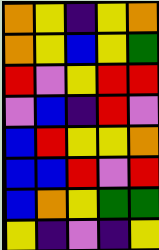[["orange", "yellow", "indigo", "yellow", "orange"], ["orange", "yellow", "blue", "yellow", "green"], ["red", "violet", "yellow", "red", "red"], ["violet", "blue", "indigo", "red", "violet"], ["blue", "red", "yellow", "yellow", "orange"], ["blue", "blue", "red", "violet", "red"], ["blue", "orange", "yellow", "green", "green"], ["yellow", "indigo", "violet", "indigo", "yellow"]]